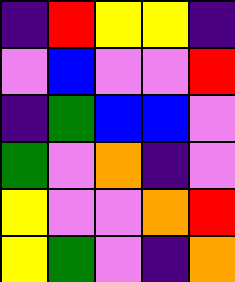[["indigo", "red", "yellow", "yellow", "indigo"], ["violet", "blue", "violet", "violet", "red"], ["indigo", "green", "blue", "blue", "violet"], ["green", "violet", "orange", "indigo", "violet"], ["yellow", "violet", "violet", "orange", "red"], ["yellow", "green", "violet", "indigo", "orange"]]